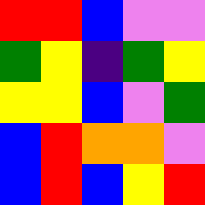[["red", "red", "blue", "violet", "violet"], ["green", "yellow", "indigo", "green", "yellow"], ["yellow", "yellow", "blue", "violet", "green"], ["blue", "red", "orange", "orange", "violet"], ["blue", "red", "blue", "yellow", "red"]]